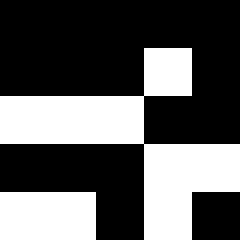[["black", "black", "black", "black", "black"], ["black", "black", "black", "white", "black"], ["white", "white", "white", "black", "black"], ["black", "black", "black", "white", "white"], ["white", "white", "black", "white", "black"]]